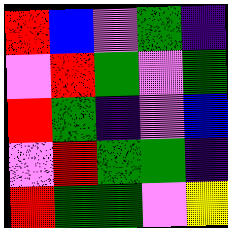[["red", "blue", "violet", "green", "indigo"], ["violet", "red", "green", "violet", "green"], ["red", "green", "indigo", "violet", "blue"], ["violet", "red", "green", "green", "indigo"], ["red", "green", "green", "violet", "yellow"]]